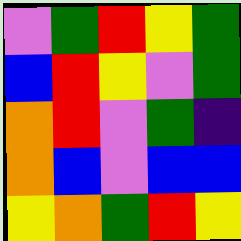[["violet", "green", "red", "yellow", "green"], ["blue", "red", "yellow", "violet", "green"], ["orange", "red", "violet", "green", "indigo"], ["orange", "blue", "violet", "blue", "blue"], ["yellow", "orange", "green", "red", "yellow"]]